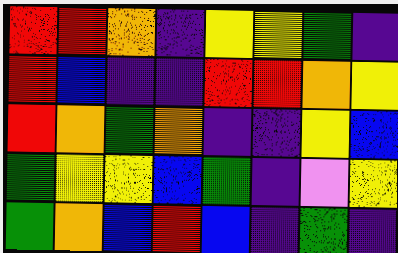[["red", "red", "orange", "indigo", "yellow", "yellow", "green", "indigo"], ["red", "blue", "indigo", "indigo", "red", "red", "orange", "yellow"], ["red", "orange", "green", "orange", "indigo", "indigo", "yellow", "blue"], ["green", "yellow", "yellow", "blue", "green", "indigo", "violet", "yellow"], ["green", "orange", "blue", "red", "blue", "indigo", "green", "indigo"]]